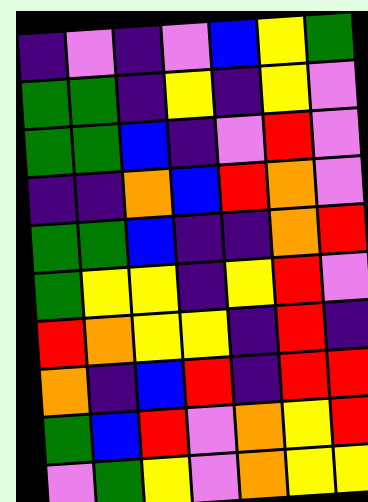[["indigo", "violet", "indigo", "violet", "blue", "yellow", "green"], ["green", "green", "indigo", "yellow", "indigo", "yellow", "violet"], ["green", "green", "blue", "indigo", "violet", "red", "violet"], ["indigo", "indigo", "orange", "blue", "red", "orange", "violet"], ["green", "green", "blue", "indigo", "indigo", "orange", "red"], ["green", "yellow", "yellow", "indigo", "yellow", "red", "violet"], ["red", "orange", "yellow", "yellow", "indigo", "red", "indigo"], ["orange", "indigo", "blue", "red", "indigo", "red", "red"], ["green", "blue", "red", "violet", "orange", "yellow", "red"], ["violet", "green", "yellow", "violet", "orange", "yellow", "yellow"]]